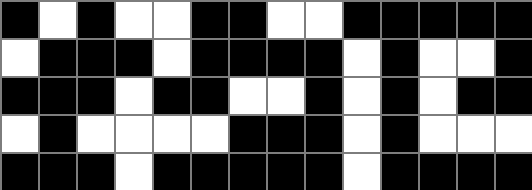[["black", "white", "black", "white", "white", "black", "black", "white", "white", "black", "black", "black", "black", "black"], ["white", "black", "black", "black", "white", "black", "black", "black", "black", "white", "black", "white", "white", "black"], ["black", "black", "black", "white", "black", "black", "white", "white", "black", "white", "black", "white", "black", "black"], ["white", "black", "white", "white", "white", "white", "black", "black", "black", "white", "black", "white", "white", "white"], ["black", "black", "black", "white", "black", "black", "black", "black", "black", "white", "black", "black", "black", "black"]]